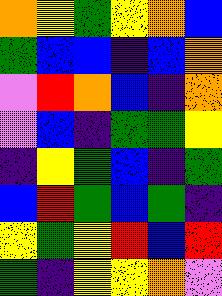[["orange", "yellow", "green", "yellow", "orange", "blue"], ["green", "blue", "blue", "indigo", "blue", "orange"], ["violet", "red", "orange", "blue", "indigo", "orange"], ["violet", "blue", "indigo", "green", "green", "yellow"], ["indigo", "yellow", "green", "blue", "indigo", "green"], ["blue", "red", "green", "blue", "green", "indigo"], ["yellow", "green", "yellow", "red", "blue", "red"], ["green", "indigo", "yellow", "yellow", "orange", "violet"]]